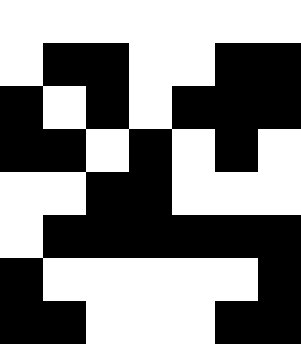[["white", "white", "white", "white", "white", "white", "white"], ["white", "black", "black", "white", "white", "black", "black"], ["black", "white", "black", "white", "black", "black", "black"], ["black", "black", "white", "black", "white", "black", "white"], ["white", "white", "black", "black", "white", "white", "white"], ["white", "black", "black", "black", "black", "black", "black"], ["black", "white", "white", "white", "white", "white", "black"], ["black", "black", "white", "white", "white", "black", "black"]]